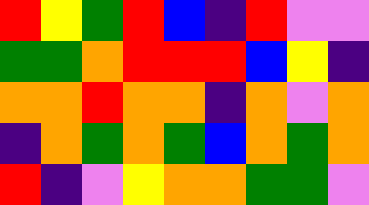[["red", "yellow", "green", "red", "blue", "indigo", "red", "violet", "violet"], ["green", "green", "orange", "red", "red", "red", "blue", "yellow", "indigo"], ["orange", "orange", "red", "orange", "orange", "indigo", "orange", "violet", "orange"], ["indigo", "orange", "green", "orange", "green", "blue", "orange", "green", "orange"], ["red", "indigo", "violet", "yellow", "orange", "orange", "green", "green", "violet"]]